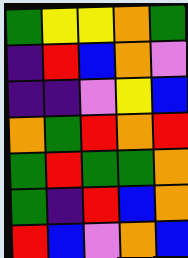[["green", "yellow", "yellow", "orange", "green"], ["indigo", "red", "blue", "orange", "violet"], ["indigo", "indigo", "violet", "yellow", "blue"], ["orange", "green", "red", "orange", "red"], ["green", "red", "green", "green", "orange"], ["green", "indigo", "red", "blue", "orange"], ["red", "blue", "violet", "orange", "blue"]]